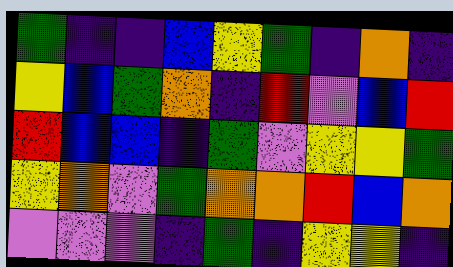[["green", "indigo", "indigo", "blue", "yellow", "green", "indigo", "orange", "indigo"], ["yellow", "blue", "green", "orange", "indigo", "red", "violet", "blue", "red"], ["red", "blue", "blue", "indigo", "green", "violet", "yellow", "yellow", "green"], ["yellow", "orange", "violet", "green", "orange", "orange", "red", "blue", "orange"], ["violet", "violet", "violet", "indigo", "green", "indigo", "yellow", "yellow", "indigo"]]